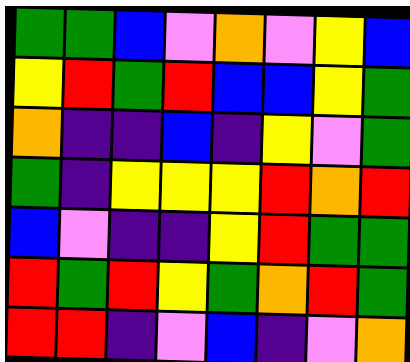[["green", "green", "blue", "violet", "orange", "violet", "yellow", "blue"], ["yellow", "red", "green", "red", "blue", "blue", "yellow", "green"], ["orange", "indigo", "indigo", "blue", "indigo", "yellow", "violet", "green"], ["green", "indigo", "yellow", "yellow", "yellow", "red", "orange", "red"], ["blue", "violet", "indigo", "indigo", "yellow", "red", "green", "green"], ["red", "green", "red", "yellow", "green", "orange", "red", "green"], ["red", "red", "indigo", "violet", "blue", "indigo", "violet", "orange"]]